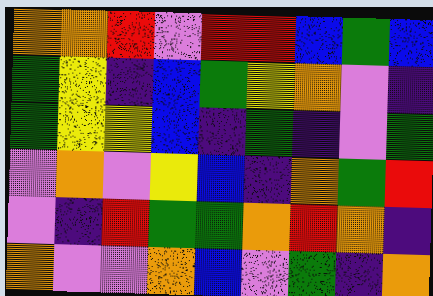[["orange", "orange", "red", "violet", "red", "red", "blue", "green", "blue"], ["green", "yellow", "indigo", "blue", "green", "yellow", "orange", "violet", "indigo"], ["green", "yellow", "yellow", "blue", "indigo", "green", "indigo", "violet", "green"], ["violet", "orange", "violet", "yellow", "blue", "indigo", "orange", "green", "red"], ["violet", "indigo", "red", "green", "green", "orange", "red", "orange", "indigo"], ["orange", "violet", "violet", "orange", "blue", "violet", "green", "indigo", "orange"]]